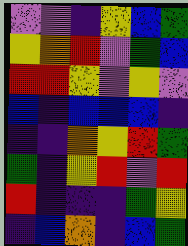[["violet", "violet", "indigo", "yellow", "blue", "green"], ["yellow", "orange", "red", "violet", "green", "blue"], ["red", "red", "yellow", "violet", "yellow", "violet"], ["blue", "indigo", "blue", "blue", "blue", "indigo"], ["indigo", "indigo", "orange", "yellow", "red", "green"], ["green", "indigo", "yellow", "red", "violet", "red"], ["red", "indigo", "indigo", "indigo", "green", "yellow"], ["indigo", "blue", "orange", "indigo", "blue", "green"]]